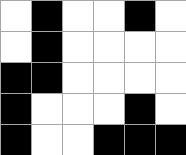[["white", "black", "white", "white", "black", "white"], ["white", "black", "white", "white", "white", "white"], ["black", "black", "white", "white", "white", "white"], ["black", "white", "white", "white", "black", "white"], ["black", "white", "white", "black", "black", "black"]]